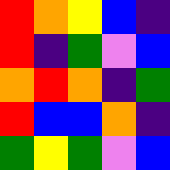[["red", "orange", "yellow", "blue", "indigo"], ["red", "indigo", "green", "violet", "blue"], ["orange", "red", "orange", "indigo", "green"], ["red", "blue", "blue", "orange", "indigo"], ["green", "yellow", "green", "violet", "blue"]]